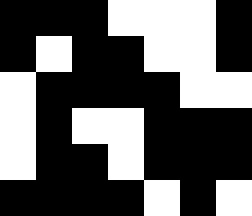[["black", "black", "black", "white", "white", "white", "black"], ["black", "white", "black", "black", "white", "white", "black"], ["white", "black", "black", "black", "black", "white", "white"], ["white", "black", "white", "white", "black", "black", "black"], ["white", "black", "black", "white", "black", "black", "black"], ["black", "black", "black", "black", "white", "black", "white"]]